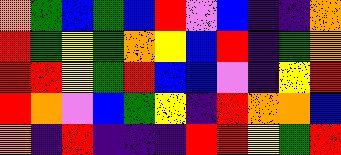[["orange", "green", "blue", "green", "blue", "red", "violet", "blue", "indigo", "indigo", "orange"], ["red", "green", "yellow", "green", "orange", "yellow", "blue", "red", "indigo", "green", "orange"], ["red", "red", "yellow", "green", "red", "blue", "blue", "violet", "indigo", "yellow", "red"], ["red", "orange", "violet", "blue", "green", "yellow", "indigo", "red", "orange", "orange", "blue"], ["orange", "indigo", "red", "indigo", "indigo", "indigo", "red", "red", "yellow", "green", "red"]]